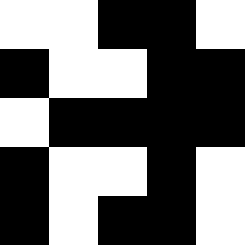[["white", "white", "black", "black", "white"], ["black", "white", "white", "black", "black"], ["white", "black", "black", "black", "black"], ["black", "white", "white", "black", "white"], ["black", "white", "black", "black", "white"]]